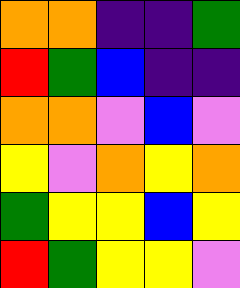[["orange", "orange", "indigo", "indigo", "green"], ["red", "green", "blue", "indigo", "indigo"], ["orange", "orange", "violet", "blue", "violet"], ["yellow", "violet", "orange", "yellow", "orange"], ["green", "yellow", "yellow", "blue", "yellow"], ["red", "green", "yellow", "yellow", "violet"]]